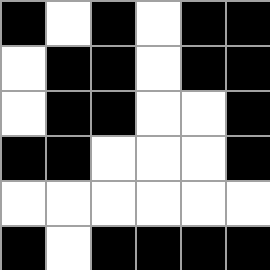[["black", "white", "black", "white", "black", "black"], ["white", "black", "black", "white", "black", "black"], ["white", "black", "black", "white", "white", "black"], ["black", "black", "white", "white", "white", "black"], ["white", "white", "white", "white", "white", "white"], ["black", "white", "black", "black", "black", "black"]]